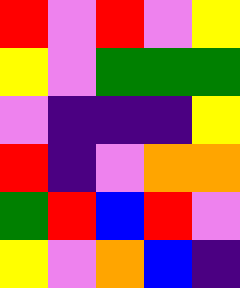[["red", "violet", "red", "violet", "yellow"], ["yellow", "violet", "green", "green", "green"], ["violet", "indigo", "indigo", "indigo", "yellow"], ["red", "indigo", "violet", "orange", "orange"], ["green", "red", "blue", "red", "violet"], ["yellow", "violet", "orange", "blue", "indigo"]]